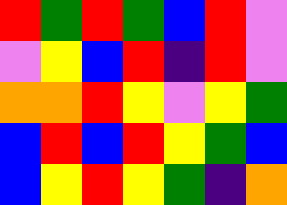[["red", "green", "red", "green", "blue", "red", "violet"], ["violet", "yellow", "blue", "red", "indigo", "red", "violet"], ["orange", "orange", "red", "yellow", "violet", "yellow", "green"], ["blue", "red", "blue", "red", "yellow", "green", "blue"], ["blue", "yellow", "red", "yellow", "green", "indigo", "orange"]]